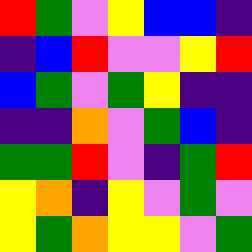[["red", "green", "violet", "yellow", "blue", "blue", "indigo"], ["indigo", "blue", "red", "violet", "violet", "yellow", "red"], ["blue", "green", "violet", "green", "yellow", "indigo", "indigo"], ["indigo", "indigo", "orange", "violet", "green", "blue", "indigo"], ["green", "green", "red", "violet", "indigo", "green", "red"], ["yellow", "orange", "indigo", "yellow", "violet", "green", "violet"], ["yellow", "green", "orange", "yellow", "yellow", "violet", "green"]]